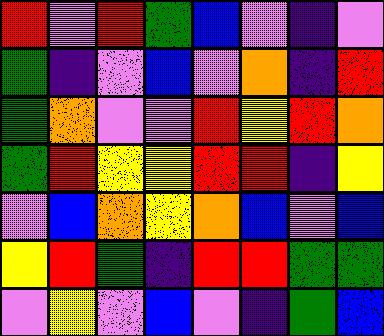[["red", "violet", "red", "green", "blue", "violet", "indigo", "violet"], ["green", "indigo", "violet", "blue", "violet", "orange", "indigo", "red"], ["green", "orange", "violet", "violet", "red", "yellow", "red", "orange"], ["green", "red", "yellow", "yellow", "red", "red", "indigo", "yellow"], ["violet", "blue", "orange", "yellow", "orange", "blue", "violet", "blue"], ["yellow", "red", "green", "indigo", "red", "red", "green", "green"], ["violet", "yellow", "violet", "blue", "violet", "indigo", "green", "blue"]]